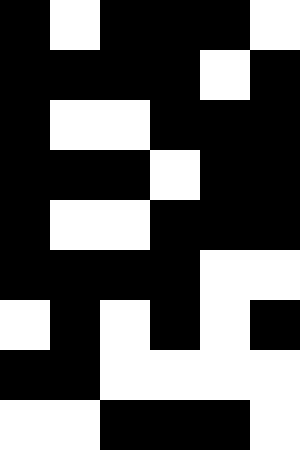[["black", "white", "black", "black", "black", "white"], ["black", "black", "black", "black", "white", "black"], ["black", "white", "white", "black", "black", "black"], ["black", "black", "black", "white", "black", "black"], ["black", "white", "white", "black", "black", "black"], ["black", "black", "black", "black", "white", "white"], ["white", "black", "white", "black", "white", "black"], ["black", "black", "white", "white", "white", "white"], ["white", "white", "black", "black", "black", "white"]]